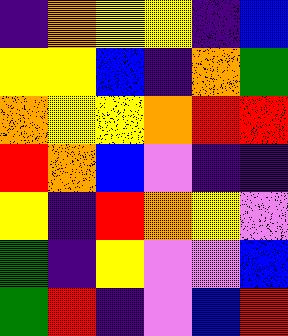[["indigo", "orange", "yellow", "yellow", "indigo", "blue"], ["yellow", "yellow", "blue", "indigo", "orange", "green"], ["orange", "yellow", "yellow", "orange", "red", "red"], ["red", "orange", "blue", "violet", "indigo", "indigo"], ["yellow", "indigo", "red", "orange", "yellow", "violet"], ["green", "indigo", "yellow", "violet", "violet", "blue"], ["green", "red", "indigo", "violet", "blue", "red"]]